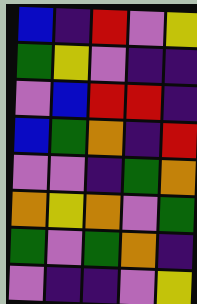[["blue", "indigo", "red", "violet", "yellow"], ["green", "yellow", "violet", "indigo", "indigo"], ["violet", "blue", "red", "red", "indigo"], ["blue", "green", "orange", "indigo", "red"], ["violet", "violet", "indigo", "green", "orange"], ["orange", "yellow", "orange", "violet", "green"], ["green", "violet", "green", "orange", "indigo"], ["violet", "indigo", "indigo", "violet", "yellow"]]